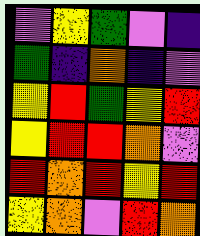[["violet", "yellow", "green", "violet", "indigo"], ["green", "indigo", "orange", "indigo", "violet"], ["yellow", "red", "green", "yellow", "red"], ["yellow", "red", "red", "orange", "violet"], ["red", "orange", "red", "yellow", "red"], ["yellow", "orange", "violet", "red", "orange"]]